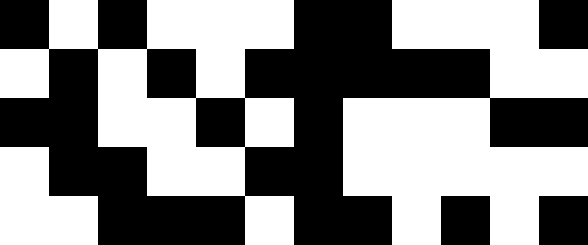[["black", "white", "black", "white", "white", "white", "black", "black", "white", "white", "white", "black"], ["white", "black", "white", "black", "white", "black", "black", "black", "black", "black", "white", "white"], ["black", "black", "white", "white", "black", "white", "black", "white", "white", "white", "black", "black"], ["white", "black", "black", "white", "white", "black", "black", "white", "white", "white", "white", "white"], ["white", "white", "black", "black", "black", "white", "black", "black", "white", "black", "white", "black"]]